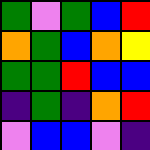[["green", "violet", "green", "blue", "red"], ["orange", "green", "blue", "orange", "yellow"], ["green", "green", "red", "blue", "blue"], ["indigo", "green", "indigo", "orange", "red"], ["violet", "blue", "blue", "violet", "indigo"]]